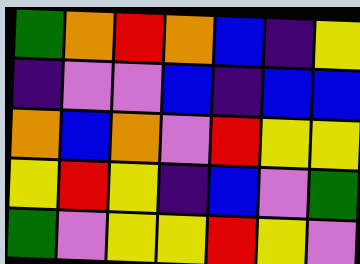[["green", "orange", "red", "orange", "blue", "indigo", "yellow"], ["indigo", "violet", "violet", "blue", "indigo", "blue", "blue"], ["orange", "blue", "orange", "violet", "red", "yellow", "yellow"], ["yellow", "red", "yellow", "indigo", "blue", "violet", "green"], ["green", "violet", "yellow", "yellow", "red", "yellow", "violet"]]